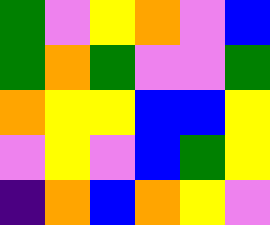[["green", "violet", "yellow", "orange", "violet", "blue"], ["green", "orange", "green", "violet", "violet", "green"], ["orange", "yellow", "yellow", "blue", "blue", "yellow"], ["violet", "yellow", "violet", "blue", "green", "yellow"], ["indigo", "orange", "blue", "orange", "yellow", "violet"]]